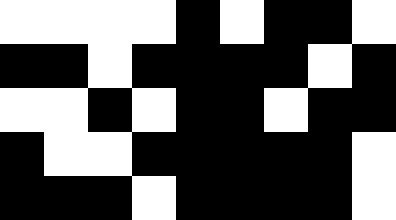[["white", "white", "white", "white", "black", "white", "black", "black", "white"], ["black", "black", "white", "black", "black", "black", "black", "white", "black"], ["white", "white", "black", "white", "black", "black", "white", "black", "black"], ["black", "white", "white", "black", "black", "black", "black", "black", "white"], ["black", "black", "black", "white", "black", "black", "black", "black", "white"]]